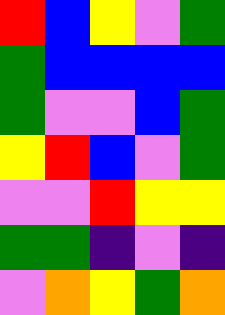[["red", "blue", "yellow", "violet", "green"], ["green", "blue", "blue", "blue", "blue"], ["green", "violet", "violet", "blue", "green"], ["yellow", "red", "blue", "violet", "green"], ["violet", "violet", "red", "yellow", "yellow"], ["green", "green", "indigo", "violet", "indigo"], ["violet", "orange", "yellow", "green", "orange"]]